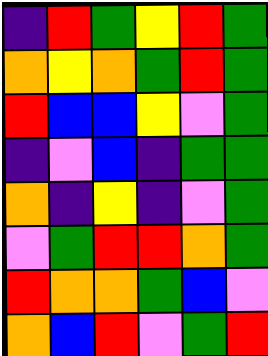[["indigo", "red", "green", "yellow", "red", "green"], ["orange", "yellow", "orange", "green", "red", "green"], ["red", "blue", "blue", "yellow", "violet", "green"], ["indigo", "violet", "blue", "indigo", "green", "green"], ["orange", "indigo", "yellow", "indigo", "violet", "green"], ["violet", "green", "red", "red", "orange", "green"], ["red", "orange", "orange", "green", "blue", "violet"], ["orange", "blue", "red", "violet", "green", "red"]]